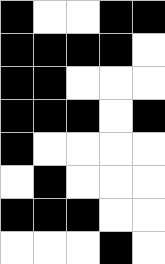[["black", "white", "white", "black", "black"], ["black", "black", "black", "black", "white"], ["black", "black", "white", "white", "white"], ["black", "black", "black", "white", "black"], ["black", "white", "white", "white", "white"], ["white", "black", "white", "white", "white"], ["black", "black", "black", "white", "white"], ["white", "white", "white", "black", "white"]]